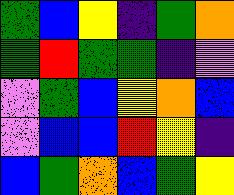[["green", "blue", "yellow", "indigo", "green", "orange"], ["green", "red", "green", "green", "indigo", "violet"], ["violet", "green", "blue", "yellow", "orange", "blue"], ["violet", "blue", "blue", "red", "yellow", "indigo"], ["blue", "green", "orange", "blue", "green", "yellow"]]